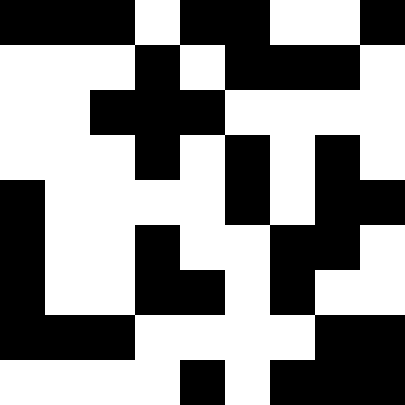[["black", "black", "black", "white", "black", "black", "white", "white", "black"], ["white", "white", "white", "black", "white", "black", "black", "black", "white"], ["white", "white", "black", "black", "black", "white", "white", "white", "white"], ["white", "white", "white", "black", "white", "black", "white", "black", "white"], ["black", "white", "white", "white", "white", "black", "white", "black", "black"], ["black", "white", "white", "black", "white", "white", "black", "black", "white"], ["black", "white", "white", "black", "black", "white", "black", "white", "white"], ["black", "black", "black", "white", "white", "white", "white", "black", "black"], ["white", "white", "white", "white", "black", "white", "black", "black", "black"]]